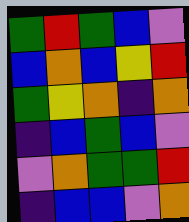[["green", "red", "green", "blue", "violet"], ["blue", "orange", "blue", "yellow", "red"], ["green", "yellow", "orange", "indigo", "orange"], ["indigo", "blue", "green", "blue", "violet"], ["violet", "orange", "green", "green", "red"], ["indigo", "blue", "blue", "violet", "orange"]]